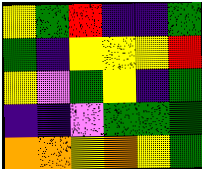[["yellow", "green", "red", "indigo", "indigo", "green"], ["green", "indigo", "yellow", "yellow", "yellow", "red"], ["yellow", "violet", "green", "yellow", "indigo", "green"], ["indigo", "indigo", "violet", "green", "green", "green"], ["orange", "orange", "yellow", "orange", "yellow", "green"]]